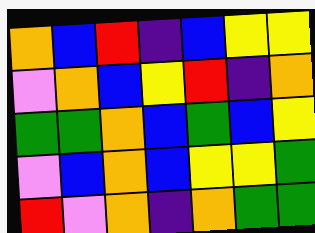[["orange", "blue", "red", "indigo", "blue", "yellow", "yellow"], ["violet", "orange", "blue", "yellow", "red", "indigo", "orange"], ["green", "green", "orange", "blue", "green", "blue", "yellow"], ["violet", "blue", "orange", "blue", "yellow", "yellow", "green"], ["red", "violet", "orange", "indigo", "orange", "green", "green"]]